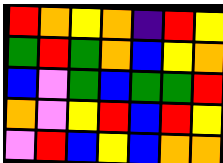[["red", "orange", "yellow", "orange", "indigo", "red", "yellow"], ["green", "red", "green", "orange", "blue", "yellow", "orange"], ["blue", "violet", "green", "blue", "green", "green", "red"], ["orange", "violet", "yellow", "red", "blue", "red", "yellow"], ["violet", "red", "blue", "yellow", "blue", "orange", "orange"]]